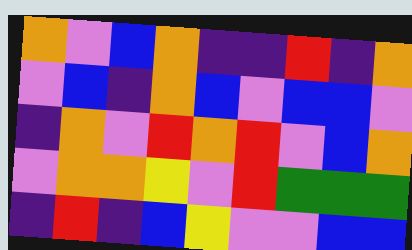[["orange", "violet", "blue", "orange", "indigo", "indigo", "red", "indigo", "orange"], ["violet", "blue", "indigo", "orange", "blue", "violet", "blue", "blue", "violet"], ["indigo", "orange", "violet", "red", "orange", "red", "violet", "blue", "orange"], ["violet", "orange", "orange", "yellow", "violet", "red", "green", "green", "green"], ["indigo", "red", "indigo", "blue", "yellow", "violet", "violet", "blue", "blue"]]